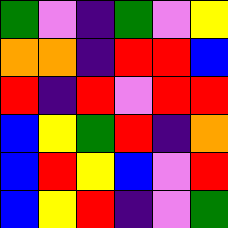[["green", "violet", "indigo", "green", "violet", "yellow"], ["orange", "orange", "indigo", "red", "red", "blue"], ["red", "indigo", "red", "violet", "red", "red"], ["blue", "yellow", "green", "red", "indigo", "orange"], ["blue", "red", "yellow", "blue", "violet", "red"], ["blue", "yellow", "red", "indigo", "violet", "green"]]